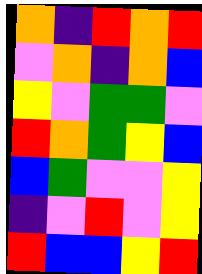[["orange", "indigo", "red", "orange", "red"], ["violet", "orange", "indigo", "orange", "blue"], ["yellow", "violet", "green", "green", "violet"], ["red", "orange", "green", "yellow", "blue"], ["blue", "green", "violet", "violet", "yellow"], ["indigo", "violet", "red", "violet", "yellow"], ["red", "blue", "blue", "yellow", "red"]]